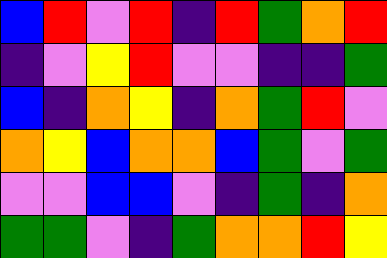[["blue", "red", "violet", "red", "indigo", "red", "green", "orange", "red"], ["indigo", "violet", "yellow", "red", "violet", "violet", "indigo", "indigo", "green"], ["blue", "indigo", "orange", "yellow", "indigo", "orange", "green", "red", "violet"], ["orange", "yellow", "blue", "orange", "orange", "blue", "green", "violet", "green"], ["violet", "violet", "blue", "blue", "violet", "indigo", "green", "indigo", "orange"], ["green", "green", "violet", "indigo", "green", "orange", "orange", "red", "yellow"]]